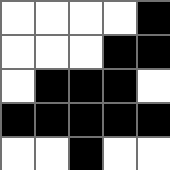[["white", "white", "white", "white", "black"], ["white", "white", "white", "black", "black"], ["white", "black", "black", "black", "white"], ["black", "black", "black", "black", "black"], ["white", "white", "black", "white", "white"]]